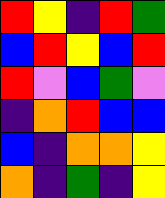[["red", "yellow", "indigo", "red", "green"], ["blue", "red", "yellow", "blue", "red"], ["red", "violet", "blue", "green", "violet"], ["indigo", "orange", "red", "blue", "blue"], ["blue", "indigo", "orange", "orange", "yellow"], ["orange", "indigo", "green", "indigo", "yellow"]]